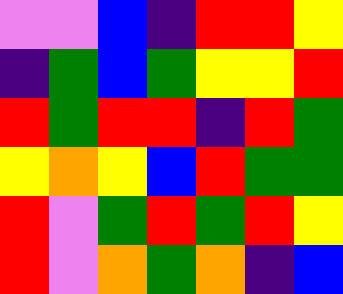[["violet", "violet", "blue", "indigo", "red", "red", "yellow"], ["indigo", "green", "blue", "green", "yellow", "yellow", "red"], ["red", "green", "red", "red", "indigo", "red", "green"], ["yellow", "orange", "yellow", "blue", "red", "green", "green"], ["red", "violet", "green", "red", "green", "red", "yellow"], ["red", "violet", "orange", "green", "orange", "indigo", "blue"]]